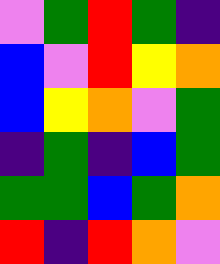[["violet", "green", "red", "green", "indigo"], ["blue", "violet", "red", "yellow", "orange"], ["blue", "yellow", "orange", "violet", "green"], ["indigo", "green", "indigo", "blue", "green"], ["green", "green", "blue", "green", "orange"], ["red", "indigo", "red", "orange", "violet"]]